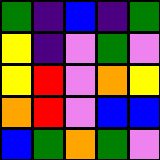[["green", "indigo", "blue", "indigo", "green"], ["yellow", "indigo", "violet", "green", "violet"], ["yellow", "red", "violet", "orange", "yellow"], ["orange", "red", "violet", "blue", "blue"], ["blue", "green", "orange", "green", "violet"]]